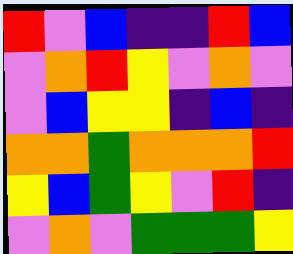[["red", "violet", "blue", "indigo", "indigo", "red", "blue"], ["violet", "orange", "red", "yellow", "violet", "orange", "violet"], ["violet", "blue", "yellow", "yellow", "indigo", "blue", "indigo"], ["orange", "orange", "green", "orange", "orange", "orange", "red"], ["yellow", "blue", "green", "yellow", "violet", "red", "indigo"], ["violet", "orange", "violet", "green", "green", "green", "yellow"]]